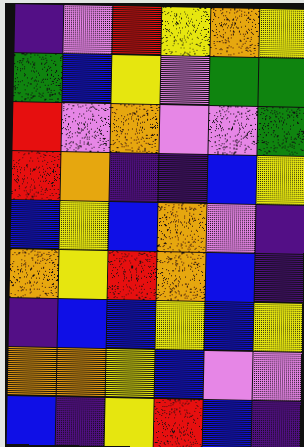[["indigo", "violet", "red", "yellow", "orange", "yellow"], ["green", "blue", "yellow", "violet", "green", "green"], ["red", "violet", "orange", "violet", "violet", "green"], ["red", "orange", "indigo", "indigo", "blue", "yellow"], ["blue", "yellow", "blue", "orange", "violet", "indigo"], ["orange", "yellow", "red", "orange", "blue", "indigo"], ["indigo", "blue", "blue", "yellow", "blue", "yellow"], ["orange", "orange", "yellow", "blue", "violet", "violet"], ["blue", "indigo", "yellow", "red", "blue", "indigo"]]